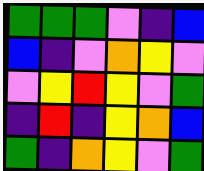[["green", "green", "green", "violet", "indigo", "blue"], ["blue", "indigo", "violet", "orange", "yellow", "violet"], ["violet", "yellow", "red", "yellow", "violet", "green"], ["indigo", "red", "indigo", "yellow", "orange", "blue"], ["green", "indigo", "orange", "yellow", "violet", "green"]]